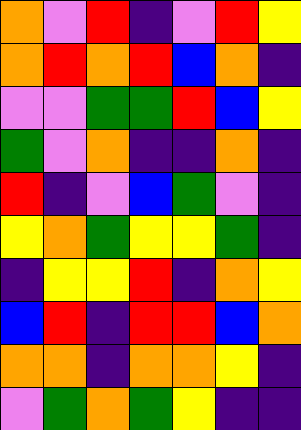[["orange", "violet", "red", "indigo", "violet", "red", "yellow"], ["orange", "red", "orange", "red", "blue", "orange", "indigo"], ["violet", "violet", "green", "green", "red", "blue", "yellow"], ["green", "violet", "orange", "indigo", "indigo", "orange", "indigo"], ["red", "indigo", "violet", "blue", "green", "violet", "indigo"], ["yellow", "orange", "green", "yellow", "yellow", "green", "indigo"], ["indigo", "yellow", "yellow", "red", "indigo", "orange", "yellow"], ["blue", "red", "indigo", "red", "red", "blue", "orange"], ["orange", "orange", "indigo", "orange", "orange", "yellow", "indigo"], ["violet", "green", "orange", "green", "yellow", "indigo", "indigo"]]